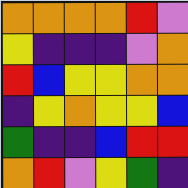[["orange", "orange", "orange", "orange", "red", "violet"], ["yellow", "indigo", "indigo", "indigo", "violet", "orange"], ["red", "blue", "yellow", "yellow", "orange", "orange"], ["indigo", "yellow", "orange", "yellow", "yellow", "blue"], ["green", "indigo", "indigo", "blue", "red", "red"], ["orange", "red", "violet", "yellow", "green", "indigo"]]